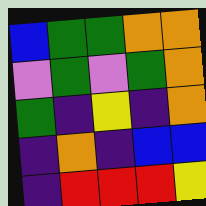[["blue", "green", "green", "orange", "orange"], ["violet", "green", "violet", "green", "orange"], ["green", "indigo", "yellow", "indigo", "orange"], ["indigo", "orange", "indigo", "blue", "blue"], ["indigo", "red", "red", "red", "yellow"]]